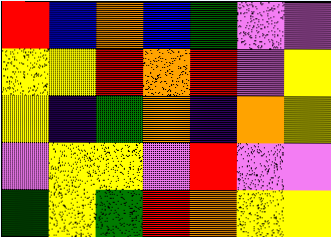[["red", "blue", "orange", "blue", "green", "violet", "violet"], ["yellow", "yellow", "red", "orange", "red", "violet", "yellow"], ["yellow", "indigo", "green", "orange", "indigo", "orange", "yellow"], ["violet", "yellow", "yellow", "violet", "red", "violet", "violet"], ["green", "yellow", "green", "red", "orange", "yellow", "yellow"]]